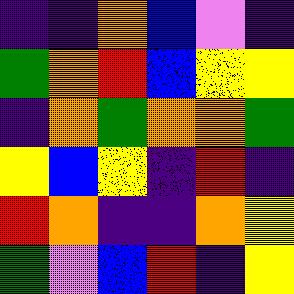[["indigo", "indigo", "orange", "blue", "violet", "indigo"], ["green", "orange", "red", "blue", "yellow", "yellow"], ["indigo", "orange", "green", "orange", "orange", "green"], ["yellow", "blue", "yellow", "indigo", "red", "indigo"], ["red", "orange", "indigo", "indigo", "orange", "yellow"], ["green", "violet", "blue", "red", "indigo", "yellow"]]